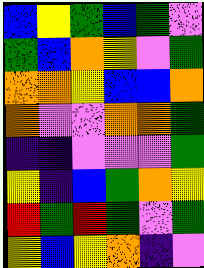[["blue", "yellow", "green", "blue", "green", "violet"], ["green", "blue", "orange", "yellow", "violet", "green"], ["orange", "orange", "yellow", "blue", "blue", "orange"], ["orange", "violet", "violet", "orange", "orange", "green"], ["indigo", "indigo", "violet", "violet", "violet", "green"], ["yellow", "indigo", "blue", "green", "orange", "yellow"], ["red", "green", "red", "green", "violet", "green"], ["yellow", "blue", "yellow", "orange", "indigo", "violet"]]